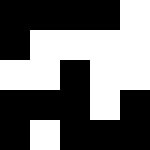[["black", "black", "black", "black", "white"], ["black", "white", "white", "white", "white"], ["white", "white", "black", "white", "white"], ["black", "black", "black", "white", "black"], ["black", "white", "black", "black", "black"]]